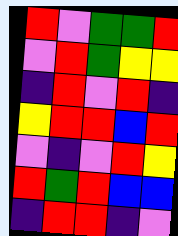[["red", "violet", "green", "green", "red"], ["violet", "red", "green", "yellow", "yellow"], ["indigo", "red", "violet", "red", "indigo"], ["yellow", "red", "red", "blue", "red"], ["violet", "indigo", "violet", "red", "yellow"], ["red", "green", "red", "blue", "blue"], ["indigo", "red", "red", "indigo", "violet"]]